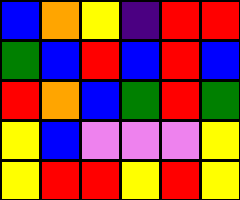[["blue", "orange", "yellow", "indigo", "red", "red"], ["green", "blue", "red", "blue", "red", "blue"], ["red", "orange", "blue", "green", "red", "green"], ["yellow", "blue", "violet", "violet", "violet", "yellow"], ["yellow", "red", "red", "yellow", "red", "yellow"]]